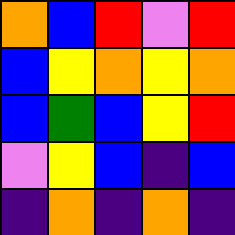[["orange", "blue", "red", "violet", "red"], ["blue", "yellow", "orange", "yellow", "orange"], ["blue", "green", "blue", "yellow", "red"], ["violet", "yellow", "blue", "indigo", "blue"], ["indigo", "orange", "indigo", "orange", "indigo"]]